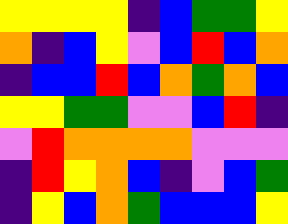[["yellow", "yellow", "yellow", "yellow", "indigo", "blue", "green", "green", "yellow"], ["orange", "indigo", "blue", "yellow", "violet", "blue", "red", "blue", "orange"], ["indigo", "blue", "blue", "red", "blue", "orange", "green", "orange", "blue"], ["yellow", "yellow", "green", "green", "violet", "violet", "blue", "red", "indigo"], ["violet", "red", "orange", "orange", "orange", "orange", "violet", "violet", "violet"], ["indigo", "red", "yellow", "orange", "blue", "indigo", "violet", "blue", "green"], ["indigo", "yellow", "blue", "orange", "green", "blue", "blue", "blue", "yellow"]]